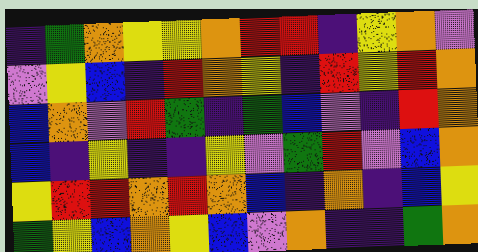[["indigo", "green", "orange", "yellow", "yellow", "orange", "red", "red", "indigo", "yellow", "orange", "violet"], ["violet", "yellow", "blue", "indigo", "red", "orange", "yellow", "indigo", "red", "yellow", "red", "orange"], ["blue", "orange", "violet", "red", "green", "indigo", "green", "blue", "violet", "indigo", "red", "orange"], ["blue", "indigo", "yellow", "indigo", "indigo", "yellow", "violet", "green", "red", "violet", "blue", "orange"], ["yellow", "red", "red", "orange", "red", "orange", "blue", "indigo", "orange", "indigo", "blue", "yellow"], ["green", "yellow", "blue", "orange", "yellow", "blue", "violet", "orange", "indigo", "indigo", "green", "orange"]]